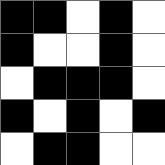[["black", "black", "white", "black", "white"], ["black", "white", "white", "black", "white"], ["white", "black", "black", "black", "white"], ["black", "white", "black", "white", "black"], ["white", "black", "black", "white", "white"]]